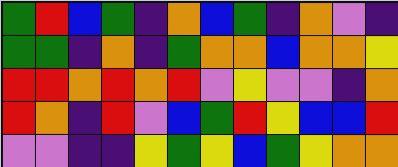[["green", "red", "blue", "green", "indigo", "orange", "blue", "green", "indigo", "orange", "violet", "indigo"], ["green", "green", "indigo", "orange", "indigo", "green", "orange", "orange", "blue", "orange", "orange", "yellow"], ["red", "red", "orange", "red", "orange", "red", "violet", "yellow", "violet", "violet", "indigo", "orange"], ["red", "orange", "indigo", "red", "violet", "blue", "green", "red", "yellow", "blue", "blue", "red"], ["violet", "violet", "indigo", "indigo", "yellow", "green", "yellow", "blue", "green", "yellow", "orange", "orange"]]